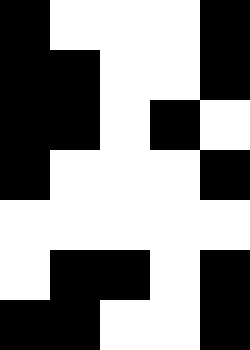[["black", "white", "white", "white", "black"], ["black", "black", "white", "white", "black"], ["black", "black", "white", "black", "white"], ["black", "white", "white", "white", "black"], ["white", "white", "white", "white", "white"], ["white", "black", "black", "white", "black"], ["black", "black", "white", "white", "black"]]